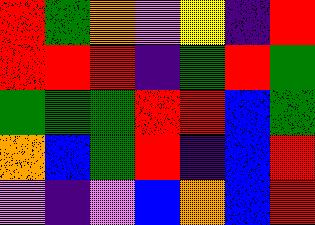[["red", "green", "orange", "violet", "yellow", "indigo", "red"], ["red", "red", "red", "indigo", "green", "red", "green"], ["green", "green", "green", "red", "red", "blue", "green"], ["orange", "blue", "green", "red", "indigo", "blue", "red"], ["violet", "indigo", "violet", "blue", "orange", "blue", "red"]]